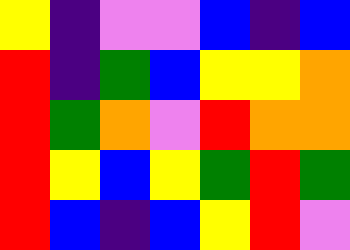[["yellow", "indigo", "violet", "violet", "blue", "indigo", "blue"], ["red", "indigo", "green", "blue", "yellow", "yellow", "orange"], ["red", "green", "orange", "violet", "red", "orange", "orange"], ["red", "yellow", "blue", "yellow", "green", "red", "green"], ["red", "blue", "indigo", "blue", "yellow", "red", "violet"]]